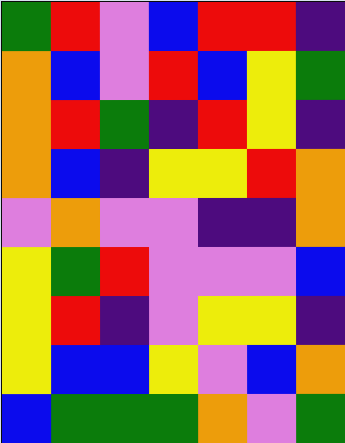[["green", "red", "violet", "blue", "red", "red", "indigo"], ["orange", "blue", "violet", "red", "blue", "yellow", "green"], ["orange", "red", "green", "indigo", "red", "yellow", "indigo"], ["orange", "blue", "indigo", "yellow", "yellow", "red", "orange"], ["violet", "orange", "violet", "violet", "indigo", "indigo", "orange"], ["yellow", "green", "red", "violet", "violet", "violet", "blue"], ["yellow", "red", "indigo", "violet", "yellow", "yellow", "indigo"], ["yellow", "blue", "blue", "yellow", "violet", "blue", "orange"], ["blue", "green", "green", "green", "orange", "violet", "green"]]